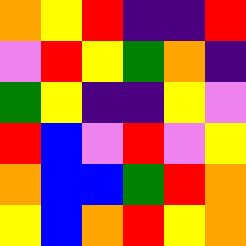[["orange", "yellow", "red", "indigo", "indigo", "red"], ["violet", "red", "yellow", "green", "orange", "indigo"], ["green", "yellow", "indigo", "indigo", "yellow", "violet"], ["red", "blue", "violet", "red", "violet", "yellow"], ["orange", "blue", "blue", "green", "red", "orange"], ["yellow", "blue", "orange", "red", "yellow", "orange"]]